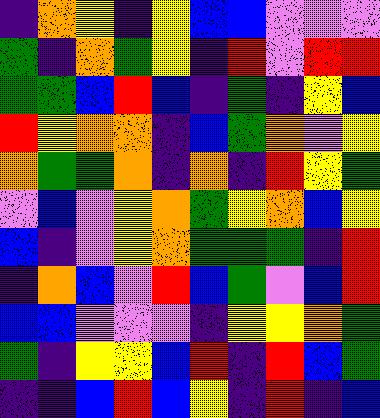[["indigo", "orange", "yellow", "indigo", "yellow", "blue", "blue", "violet", "violet", "violet"], ["green", "indigo", "orange", "green", "yellow", "indigo", "red", "violet", "red", "red"], ["green", "green", "blue", "red", "blue", "indigo", "green", "indigo", "yellow", "blue"], ["red", "yellow", "orange", "orange", "indigo", "blue", "green", "orange", "violet", "yellow"], ["orange", "green", "green", "orange", "indigo", "orange", "indigo", "red", "yellow", "green"], ["violet", "blue", "violet", "yellow", "orange", "green", "yellow", "orange", "blue", "yellow"], ["blue", "indigo", "violet", "yellow", "orange", "green", "green", "green", "indigo", "red"], ["indigo", "orange", "blue", "violet", "red", "blue", "green", "violet", "blue", "red"], ["blue", "blue", "violet", "violet", "violet", "indigo", "yellow", "yellow", "orange", "green"], ["green", "indigo", "yellow", "yellow", "blue", "red", "indigo", "red", "blue", "green"], ["indigo", "indigo", "blue", "red", "blue", "yellow", "indigo", "red", "indigo", "blue"]]